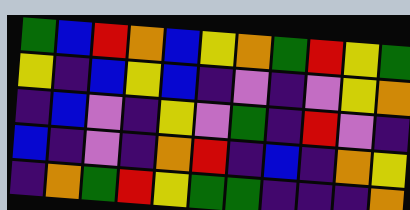[["green", "blue", "red", "orange", "blue", "yellow", "orange", "green", "red", "yellow", "green"], ["yellow", "indigo", "blue", "yellow", "blue", "indigo", "violet", "indigo", "violet", "yellow", "orange"], ["indigo", "blue", "violet", "indigo", "yellow", "violet", "green", "indigo", "red", "violet", "indigo"], ["blue", "indigo", "violet", "indigo", "orange", "red", "indigo", "blue", "indigo", "orange", "yellow"], ["indigo", "orange", "green", "red", "yellow", "green", "green", "indigo", "indigo", "indigo", "orange"]]